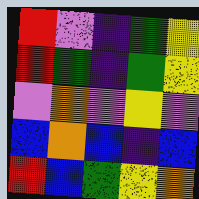[["red", "violet", "indigo", "green", "yellow"], ["red", "green", "indigo", "green", "yellow"], ["violet", "orange", "violet", "yellow", "violet"], ["blue", "orange", "blue", "indigo", "blue"], ["red", "blue", "green", "yellow", "orange"]]